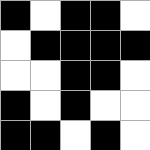[["black", "white", "black", "black", "white"], ["white", "black", "black", "black", "black"], ["white", "white", "black", "black", "white"], ["black", "white", "black", "white", "white"], ["black", "black", "white", "black", "white"]]